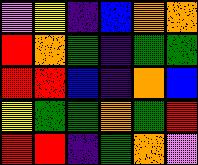[["violet", "yellow", "indigo", "blue", "orange", "orange"], ["red", "orange", "green", "indigo", "green", "green"], ["red", "red", "blue", "indigo", "orange", "blue"], ["yellow", "green", "green", "orange", "green", "red"], ["red", "red", "indigo", "green", "orange", "violet"]]